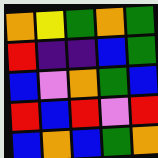[["orange", "yellow", "green", "orange", "green"], ["red", "indigo", "indigo", "blue", "green"], ["blue", "violet", "orange", "green", "blue"], ["red", "blue", "red", "violet", "red"], ["blue", "orange", "blue", "green", "orange"]]